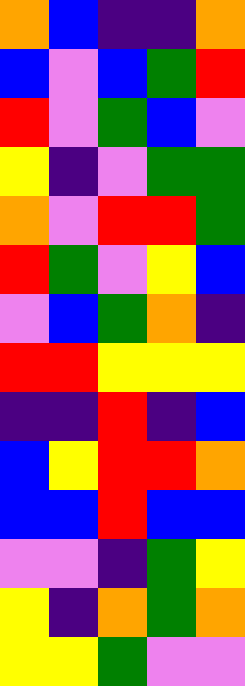[["orange", "blue", "indigo", "indigo", "orange"], ["blue", "violet", "blue", "green", "red"], ["red", "violet", "green", "blue", "violet"], ["yellow", "indigo", "violet", "green", "green"], ["orange", "violet", "red", "red", "green"], ["red", "green", "violet", "yellow", "blue"], ["violet", "blue", "green", "orange", "indigo"], ["red", "red", "yellow", "yellow", "yellow"], ["indigo", "indigo", "red", "indigo", "blue"], ["blue", "yellow", "red", "red", "orange"], ["blue", "blue", "red", "blue", "blue"], ["violet", "violet", "indigo", "green", "yellow"], ["yellow", "indigo", "orange", "green", "orange"], ["yellow", "yellow", "green", "violet", "violet"]]